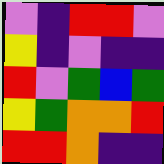[["violet", "indigo", "red", "red", "violet"], ["yellow", "indigo", "violet", "indigo", "indigo"], ["red", "violet", "green", "blue", "green"], ["yellow", "green", "orange", "orange", "red"], ["red", "red", "orange", "indigo", "indigo"]]